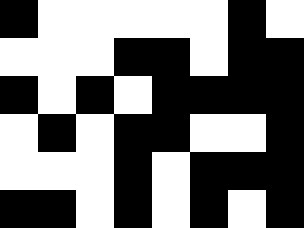[["black", "white", "white", "white", "white", "white", "black", "white"], ["white", "white", "white", "black", "black", "white", "black", "black"], ["black", "white", "black", "white", "black", "black", "black", "black"], ["white", "black", "white", "black", "black", "white", "white", "black"], ["white", "white", "white", "black", "white", "black", "black", "black"], ["black", "black", "white", "black", "white", "black", "white", "black"]]